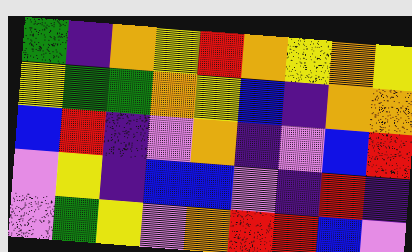[["green", "indigo", "orange", "yellow", "red", "orange", "yellow", "orange", "yellow"], ["yellow", "green", "green", "orange", "yellow", "blue", "indigo", "orange", "orange"], ["blue", "red", "indigo", "violet", "orange", "indigo", "violet", "blue", "red"], ["violet", "yellow", "indigo", "blue", "blue", "violet", "indigo", "red", "indigo"], ["violet", "green", "yellow", "violet", "orange", "red", "red", "blue", "violet"]]